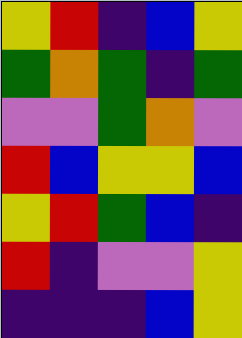[["yellow", "red", "indigo", "blue", "yellow"], ["green", "orange", "green", "indigo", "green"], ["violet", "violet", "green", "orange", "violet"], ["red", "blue", "yellow", "yellow", "blue"], ["yellow", "red", "green", "blue", "indigo"], ["red", "indigo", "violet", "violet", "yellow"], ["indigo", "indigo", "indigo", "blue", "yellow"]]